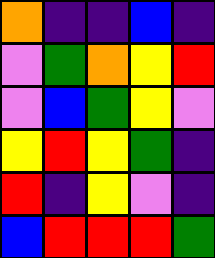[["orange", "indigo", "indigo", "blue", "indigo"], ["violet", "green", "orange", "yellow", "red"], ["violet", "blue", "green", "yellow", "violet"], ["yellow", "red", "yellow", "green", "indigo"], ["red", "indigo", "yellow", "violet", "indigo"], ["blue", "red", "red", "red", "green"]]